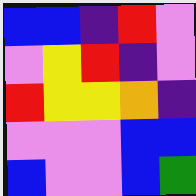[["blue", "blue", "indigo", "red", "violet"], ["violet", "yellow", "red", "indigo", "violet"], ["red", "yellow", "yellow", "orange", "indigo"], ["violet", "violet", "violet", "blue", "blue"], ["blue", "violet", "violet", "blue", "green"]]